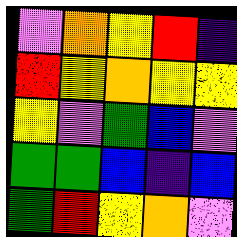[["violet", "orange", "yellow", "red", "indigo"], ["red", "yellow", "orange", "yellow", "yellow"], ["yellow", "violet", "green", "blue", "violet"], ["green", "green", "blue", "indigo", "blue"], ["green", "red", "yellow", "orange", "violet"]]